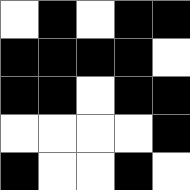[["white", "black", "white", "black", "black"], ["black", "black", "black", "black", "white"], ["black", "black", "white", "black", "black"], ["white", "white", "white", "white", "black"], ["black", "white", "white", "black", "white"]]